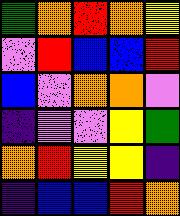[["green", "orange", "red", "orange", "yellow"], ["violet", "red", "blue", "blue", "red"], ["blue", "violet", "orange", "orange", "violet"], ["indigo", "violet", "violet", "yellow", "green"], ["orange", "red", "yellow", "yellow", "indigo"], ["indigo", "blue", "blue", "red", "orange"]]